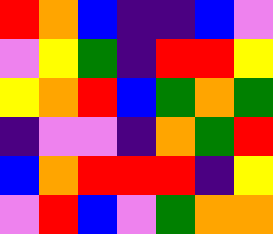[["red", "orange", "blue", "indigo", "indigo", "blue", "violet"], ["violet", "yellow", "green", "indigo", "red", "red", "yellow"], ["yellow", "orange", "red", "blue", "green", "orange", "green"], ["indigo", "violet", "violet", "indigo", "orange", "green", "red"], ["blue", "orange", "red", "red", "red", "indigo", "yellow"], ["violet", "red", "blue", "violet", "green", "orange", "orange"]]